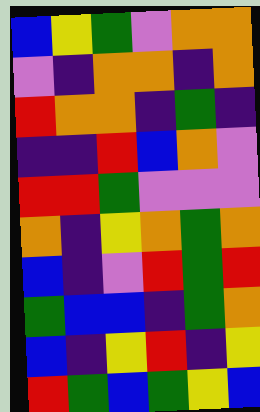[["blue", "yellow", "green", "violet", "orange", "orange"], ["violet", "indigo", "orange", "orange", "indigo", "orange"], ["red", "orange", "orange", "indigo", "green", "indigo"], ["indigo", "indigo", "red", "blue", "orange", "violet"], ["red", "red", "green", "violet", "violet", "violet"], ["orange", "indigo", "yellow", "orange", "green", "orange"], ["blue", "indigo", "violet", "red", "green", "red"], ["green", "blue", "blue", "indigo", "green", "orange"], ["blue", "indigo", "yellow", "red", "indigo", "yellow"], ["red", "green", "blue", "green", "yellow", "blue"]]